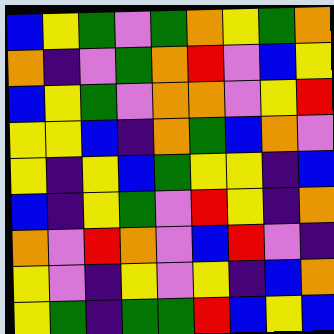[["blue", "yellow", "green", "violet", "green", "orange", "yellow", "green", "orange"], ["orange", "indigo", "violet", "green", "orange", "red", "violet", "blue", "yellow"], ["blue", "yellow", "green", "violet", "orange", "orange", "violet", "yellow", "red"], ["yellow", "yellow", "blue", "indigo", "orange", "green", "blue", "orange", "violet"], ["yellow", "indigo", "yellow", "blue", "green", "yellow", "yellow", "indigo", "blue"], ["blue", "indigo", "yellow", "green", "violet", "red", "yellow", "indigo", "orange"], ["orange", "violet", "red", "orange", "violet", "blue", "red", "violet", "indigo"], ["yellow", "violet", "indigo", "yellow", "violet", "yellow", "indigo", "blue", "orange"], ["yellow", "green", "indigo", "green", "green", "red", "blue", "yellow", "blue"]]